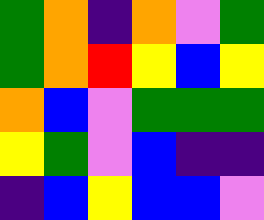[["green", "orange", "indigo", "orange", "violet", "green"], ["green", "orange", "red", "yellow", "blue", "yellow"], ["orange", "blue", "violet", "green", "green", "green"], ["yellow", "green", "violet", "blue", "indigo", "indigo"], ["indigo", "blue", "yellow", "blue", "blue", "violet"]]